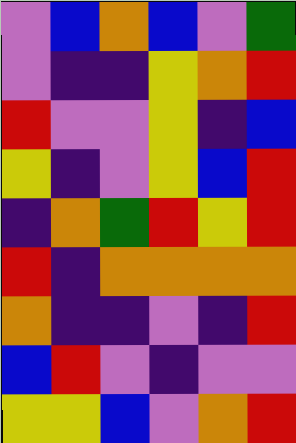[["violet", "blue", "orange", "blue", "violet", "green"], ["violet", "indigo", "indigo", "yellow", "orange", "red"], ["red", "violet", "violet", "yellow", "indigo", "blue"], ["yellow", "indigo", "violet", "yellow", "blue", "red"], ["indigo", "orange", "green", "red", "yellow", "red"], ["red", "indigo", "orange", "orange", "orange", "orange"], ["orange", "indigo", "indigo", "violet", "indigo", "red"], ["blue", "red", "violet", "indigo", "violet", "violet"], ["yellow", "yellow", "blue", "violet", "orange", "red"]]